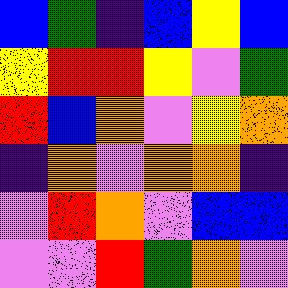[["blue", "green", "indigo", "blue", "yellow", "blue"], ["yellow", "red", "red", "yellow", "violet", "green"], ["red", "blue", "orange", "violet", "yellow", "orange"], ["indigo", "orange", "violet", "orange", "orange", "indigo"], ["violet", "red", "orange", "violet", "blue", "blue"], ["violet", "violet", "red", "green", "orange", "violet"]]